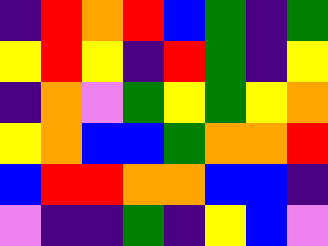[["indigo", "red", "orange", "red", "blue", "green", "indigo", "green"], ["yellow", "red", "yellow", "indigo", "red", "green", "indigo", "yellow"], ["indigo", "orange", "violet", "green", "yellow", "green", "yellow", "orange"], ["yellow", "orange", "blue", "blue", "green", "orange", "orange", "red"], ["blue", "red", "red", "orange", "orange", "blue", "blue", "indigo"], ["violet", "indigo", "indigo", "green", "indigo", "yellow", "blue", "violet"]]